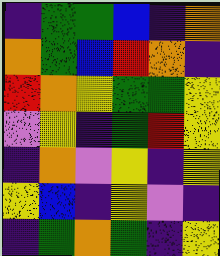[["indigo", "green", "green", "blue", "indigo", "orange"], ["orange", "green", "blue", "red", "orange", "indigo"], ["red", "orange", "yellow", "green", "green", "yellow"], ["violet", "yellow", "indigo", "green", "red", "yellow"], ["indigo", "orange", "violet", "yellow", "indigo", "yellow"], ["yellow", "blue", "indigo", "yellow", "violet", "indigo"], ["indigo", "green", "orange", "green", "indigo", "yellow"]]